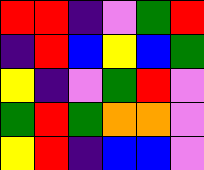[["red", "red", "indigo", "violet", "green", "red"], ["indigo", "red", "blue", "yellow", "blue", "green"], ["yellow", "indigo", "violet", "green", "red", "violet"], ["green", "red", "green", "orange", "orange", "violet"], ["yellow", "red", "indigo", "blue", "blue", "violet"]]